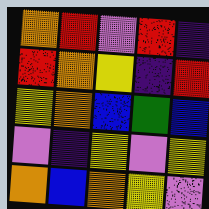[["orange", "red", "violet", "red", "indigo"], ["red", "orange", "yellow", "indigo", "red"], ["yellow", "orange", "blue", "green", "blue"], ["violet", "indigo", "yellow", "violet", "yellow"], ["orange", "blue", "orange", "yellow", "violet"]]